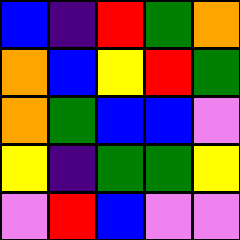[["blue", "indigo", "red", "green", "orange"], ["orange", "blue", "yellow", "red", "green"], ["orange", "green", "blue", "blue", "violet"], ["yellow", "indigo", "green", "green", "yellow"], ["violet", "red", "blue", "violet", "violet"]]